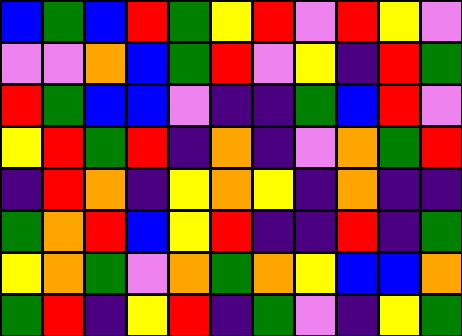[["blue", "green", "blue", "red", "green", "yellow", "red", "violet", "red", "yellow", "violet"], ["violet", "violet", "orange", "blue", "green", "red", "violet", "yellow", "indigo", "red", "green"], ["red", "green", "blue", "blue", "violet", "indigo", "indigo", "green", "blue", "red", "violet"], ["yellow", "red", "green", "red", "indigo", "orange", "indigo", "violet", "orange", "green", "red"], ["indigo", "red", "orange", "indigo", "yellow", "orange", "yellow", "indigo", "orange", "indigo", "indigo"], ["green", "orange", "red", "blue", "yellow", "red", "indigo", "indigo", "red", "indigo", "green"], ["yellow", "orange", "green", "violet", "orange", "green", "orange", "yellow", "blue", "blue", "orange"], ["green", "red", "indigo", "yellow", "red", "indigo", "green", "violet", "indigo", "yellow", "green"]]